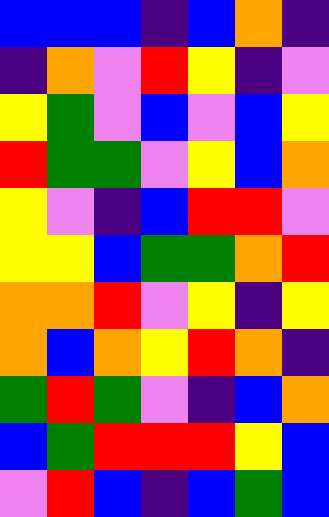[["blue", "blue", "blue", "indigo", "blue", "orange", "indigo"], ["indigo", "orange", "violet", "red", "yellow", "indigo", "violet"], ["yellow", "green", "violet", "blue", "violet", "blue", "yellow"], ["red", "green", "green", "violet", "yellow", "blue", "orange"], ["yellow", "violet", "indigo", "blue", "red", "red", "violet"], ["yellow", "yellow", "blue", "green", "green", "orange", "red"], ["orange", "orange", "red", "violet", "yellow", "indigo", "yellow"], ["orange", "blue", "orange", "yellow", "red", "orange", "indigo"], ["green", "red", "green", "violet", "indigo", "blue", "orange"], ["blue", "green", "red", "red", "red", "yellow", "blue"], ["violet", "red", "blue", "indigo", "blue", "green", "blue"]]